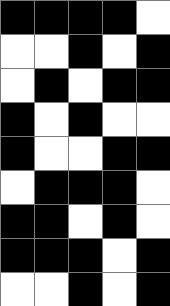[["black", "black", "black", "black", "white"], ["white", "white", "black", "white", "black"], ["white", "black", "white", "black", "black"], ["black", "white", "black", "white", "white"], ["black", "white", "white", "black", "black"], ["white", "black", "black", "black", "white"], ["black", "black", "white", "black", "white"], ["black", "black", "black", "white", "black"], ["white", "white", "black", "white", "black"]]